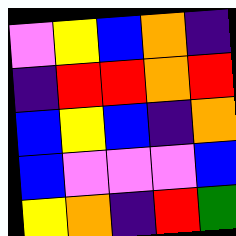[["violet", "yellow", "blue", "orange", "indigo"], ["indigo", "red", "red", "orange", "red"], ["blue", "yellow", "blue", "indigo", "orange"], ["blue", "violet", "violet", "violet", "blue"], ["yellow", "orange", "indigo", "red", "green"]]